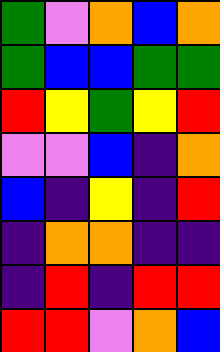[["green", "violet", "orange", "blue", "orange"], ["green", "blue", "blue", "green", "green"], ["red", "yellow", "green", "yellow", "red"], ["violet", "violet", "blue", "indigo", "orange"], ["blue", "indigo", "yellow", "indigo", "red"], ["indigo", "orange", "orange", "indigo", "indigo"], ["indigo", "red", "indigo", "red", "red"], ["red", "red", "violet", "orange", "blue"]]